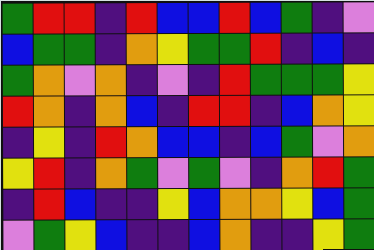[["green", "red", "red", "indigo", "red", "blue", "blue", "red", "blue", "green", "indigo", "violet"], ["blue", "green", "green", "indigo", "orange", "yellow", "green", "green", "red", "indigo", "blue", "indigo"], ["green", "orange", "violet", "orange", "indigo", "violet", "indigo", "red", "green", "green", "green", "yellow"], ["red", "orange", "indigo", "orange", "blue", "indigo", "red", "red", "indigo", "blue", "orange", "yellow"], ["indigo", "yellow", "indigo", "red", "orange", "blue", "blue", "indigo", "blue", "green", "violet", "orange"], ["yellow", "red", "indigo", "orange", "green", "violet", "green", "violet", "indigo", "orange", "red", "green"], ["indigo", "red", "blue", "indigo", "indigo", "yellow", "blue", "orange", "orange", "yellow", "blue", "green"], ["violet", "green", "yellow", "blue", "indigo", "indigo", "blue", "orange", "indigo", "indigo", "yellow", "green"]]